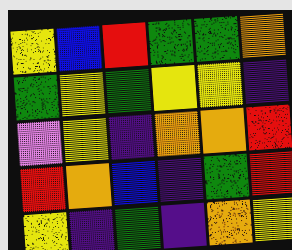[["yellow", "blue", "red", "green", "green", "orange"], ["green", "yellow", "green", "yellow", "yellow", "indigo"], ["violet", "yellow", "indigo", "orange", "orange", "red"], ["red", "orange", "blue", "indigo", "green", "red"], ["yellow", "indigo", "green", "indigo", "orange", "yellow"]]